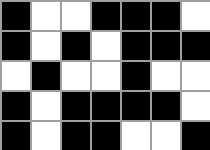[["black", "white", "white", "black", "black", "black", "white"], ["black", "white", "black", "white", "black", "black", "black"], ["white", "black", "white", "white", "black", "white", "white"], ["black", "white", "black", "black", "black", "black", "white"], ["black", "white", "black", "black", "white", "white", "black"]]